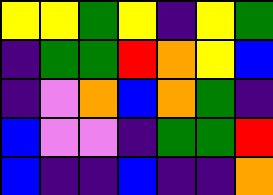[["yellow", "yellow", "green", "yellow", "indigo", "yellow", "green"], ["indigo", "green", "green", "red", "orange", "yellow", "blue"], ["indigo", "violet", "orange", "blue", "orange", "green", "indigo"], ["blue", "violet", "violet", "indigo", "green", "green", "red"], ["blue", "indigo", "indigo", "blue", "indigo", "indigo", "orange"]]